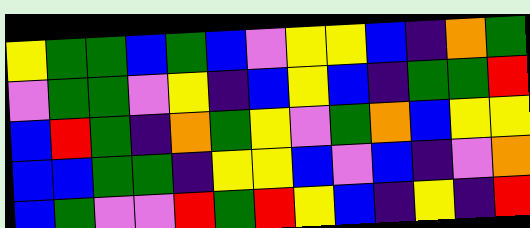[["yellow", "green", "green", "blue", "green", "blue", "violet", "yellow", "yellow", "blue", "indigo", "orange", "green"], ["violet", "green", "green", "violet", "yellow", "indigo", "blue", "yellow", "blue", "indigo", "green", "green", "red"], ["blue", "red", "green", "indigo", "orange", "green", "yellow", "violet", "green", "orange", "blue", "yellow", "yellow"], ["blue", "blue", "green", "green", "indigo", "yellow", "yellow", "blue", "violet", "blue", "indigo", "violet", "orange"], ["blue", "green", "violet", "violet", "red", "green", "red", "yellow", "blue", "indigo", "yellow", "indigo", "red"]]